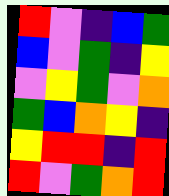[["red", "violet", "indigo", "blue", "green"], ["blue", "violet", "green", "indigo", "yellow"], ["violet", "yellow", "green", "violet", "orange"], ["green", "blue", "orange", "yellow", "indigo"], ["yellow", "red", "red", "indigo", "red"], ["red", "violet", "green", "orange", "red"]]